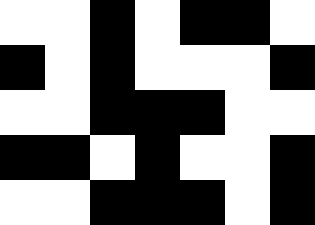[["white", "white", "black", "white", "black", "black", "white"], ["black", "white", "black", "white", "white", "white", "black"], ["white", "white", "black", "black", "black", "white", "white"], ["black", "black", "white", "black", "white", "white", "black"], ["white", "white", "black", "black", "black", "white", "black"]]